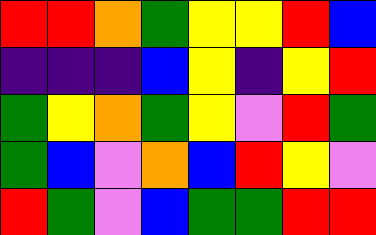[["red", "red", "orange", "green", "yellow", "yellow", "red", "blue"], ["indigo", "indigo", "indigo", "blue", "yellow", "indigo", "yellow", "red"], ["green", "yellow", "orange", "green", "yellow", "violet", "red", "green"], ["green", "blue", "violet", "orange", "blue", "red", "yellow", "violet"], ["red", "green", "violet", "blue", "green", "green", "red", "red"]]